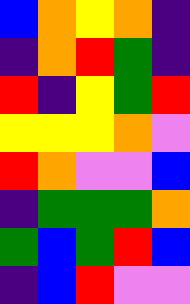[["blue", "orange", "yellow", "orange", "indigo"], ["indigo", "orange", "red", "green", "indigo"], ["red", "indigo", "yellow", "green", "red"], ["yellow", "yellow", "yellow", "orange", "violet"], ["red", "orange", "violet", "violet", "blue"], ["indigo", "green", "green", "green", "orange"], ["green", "blue", "green", "red", "blue"], ["indigo", "blue", "red", "violet", "violet"]]